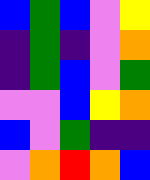[["blue", "green", "blue", "violet", "yellow"], ["indigo", "green", "indigo", "violet", "orange"], ["indigo", "green", "blue", "violet", "green"], ["violet", "violet", "blue", "yellow", "orange"], ["blue", "violet", "green", "indigo", "indigo"], ["violet", "orange", "red", "orange", "blue"]]